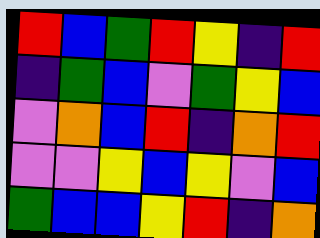[["red", "blue", "green", "red", "yellow", "indigo", "red"], ["indigo", "green", "blue", "violet", "green", "yellow", "blue"], ["violet", "orange", "blue", "red", "indigo", "orange", "red"], ["violet", "violet", "yellow", "blue", "yellow", "violet", "blue"], ["green", "blue", "blue", "yellow", "red", "indigo", "orange"]]